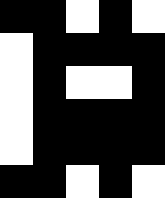[["black", "black", "white", "black", "white"], ["white", "black", "black", "black", "black"], ["white", "black", "white", "white", "black"], ["white", "black", "black", "black", "black"], ["white", "black", "black", "black", "black"], ["black", "black", "white", "black", "white"]]